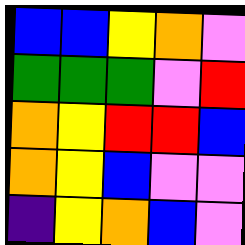[["blue", "blue", "yellow", "orange", "violet"], ["green", "green", "green", "violet", "red"], ["orange", "yellow", "red", "red", "blue"], ["orange", "yellow", "blue", "violet", "violet"], ["indigo", "yellow", "orange", "blue", "violet"]]